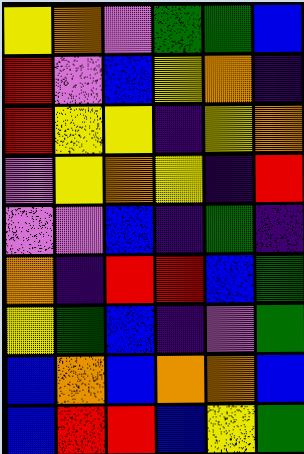[["yellow", "orange", "violet", "green", "green", "blue"], ["red", "violet", "blue", "yellow", "orange", "indigo"], ["red", "yellow", "yellow", "indigo", "yellow", "orange"], ["violet", "yellow", "orange", "yellow", "indigo", "red"], ["violet", "violet", "blue", "indigo", "green", "indigo"], ["orange", "indigo", "red", "red", "blue", "green"], ["yellow", "green", "blue", "indigo", "violet", "green"], ["blue", "orange", "blue", "orange", "orange", "blue"], ["blue", "red", "red", "blue", "yellow", "green"]]